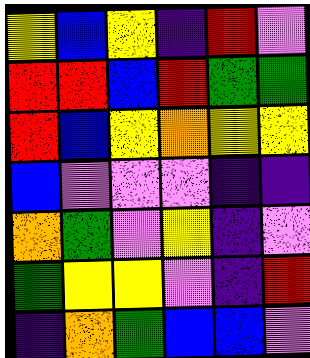[["yellow", "blue", "yellow", "indigo", "red", "violet"], ["red", "red", "blue", "red", "green", "green"], ["red", "blue", "yellow", "orange", "yellow", "yellow"], ["blue", "violet", "violet", "violet", "indigo", "indigo"], ["orange", "green", "violet", "yellow", "indigo", "violet"], ["green", "yellow", "yellow", "violet", "indigo", "red"], ["indigo", "orange", "green", "blue", "blue", "violet"]]